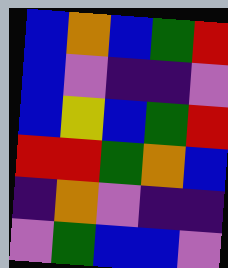[["blue", "orange", "blue", "green", "red"], ["blue", "violet", "indigo", "indigo", "violet"], ["blue", "yellow", "blue", "green", "red"], ["red", "red", "green", "orange", "blue"], ["indigo", "orange", "violet", "indigo", "indigo"], ["violet", "green", "blue", "blue", "violet"]]